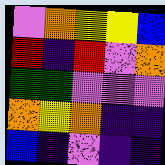[["violet", "orange", "yellow", "yellow", "blue"], ["red", "indigo", "red", "violet", "orange"], ["green", "green", "violet", "violet", "violet"], ["orange", "yellow", "orange", "indigo", "indigo"], ["blue", "indigo", "violet", "indigo", "indigo"]]